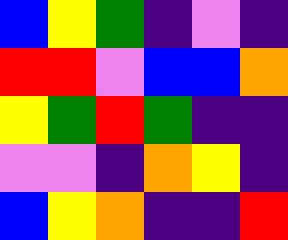[["blue", "yellow", "green", "indigo", "violet", "indigo"], ["red", "red", "violet", "blue", "blue", "orange"], ["yellow", "green", "red", "green", "indigo", "indigo"], ["violet", "violet", "indigo", "orange", "yellow", "indigo"], ["blue", "yellow", "orange", "indigo", "indigo", "red"]]